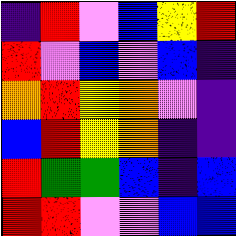[["indigo", "red", "violet", "blue", "yellow", "red"], ["red", "violet", "blue", "violet", "blue", "indigo"], ["orange", "red", "yellow", "orange", "violet", "indigo"], ["blue", "red", "yellow", "orange", "indigo", "indigo"], ["red", "green", "green", "blue", "indigo", "blue"], ["red", "red", "violet", "violet", "blue", "blue"]]